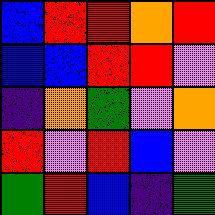[["blue", "red", "red", "orange", "red"], ["blue", "blue", "red", "red", "violet"], ["indigo", "orange", "green", "violet", "orange"], ["red", "violet", "red", "blue", "violet"], ["green", "red", "blue", "indigo", "green"]]